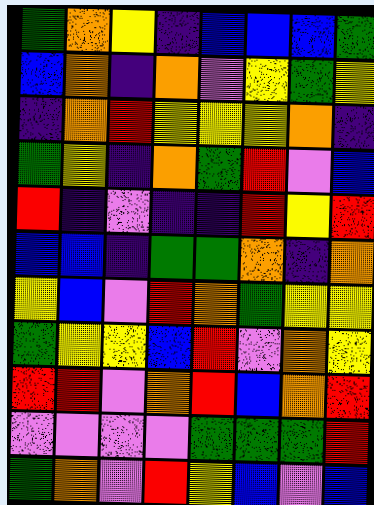[["green", "orange", "yellow", "indigo", "blue", "blue", "blue", "green"], ["blue", "orange", "indigo", "orange", "violet", "yellow", "green", "yellow"], ["indigo", "orange", "red", "yellow", "yellow", "yellow", "orange", "indigo"], ["green", "yellow", "indigo", "orange", "green", "red", "violet", "blue"], ["red", "indigo", "violet", "indigo", "indigo", "red", "yellow", "red"], ["blue", "blue", "indigo", "green", "green", "orange", "indigo", "orange"], ["yellow", "blue", "violet", "red", "orange", "green", "yellow", "yellow"], ["green", "yellow", "yellow", "blue", "red", "violet", "orange", "yellow"], ["red", "red", "violet", "orange", "red", "blue", "orange", "red"], ["violet", "violet", "violet", "violet", "green", "green", "green", "red"], ["green", "orange", "violet", "red", "yellow", "blue", "violet", "blue"]]